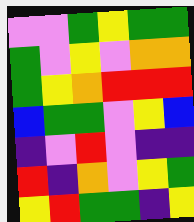[["violet", "violet", "green", "yellow", "green", "green"], ["green", "violet", "yellow", "violet", "orange", "orange"], ["green", "yellow", "orange", "red", "red", "red"], ["blue", "green", "green", "violet", "yellow", "blue"], ["indigo", "violet", "red", "violet", "indigo", "indigo"], ["red", "indigo", "orange", "violet", "yellow", "green"], ["yellow", "red", "green", "green", "indigo", "yellow"]]